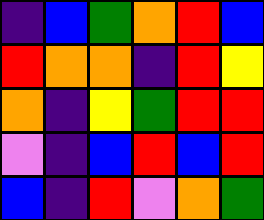[["indigo", "blue", "green", "orange", "red", "blue"], ["red", "orange", "orange", "indigo", "red", "yellow"], ["orange", "indigo", "yellow", "green", "red", "red"], ["violet", "indigo", "blue", "red", "blue", "red"], ["blue", "indigo", "red", "violet", "orange", "green"]]